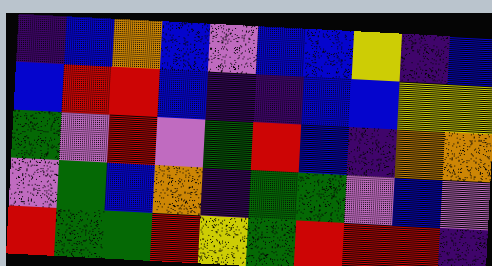[["indigo", "blue", "orange", "blue", "violet", "blue", "blue", "yellow", "indigo", "blue"], ["blue", "red", "red", "blue", "indigo", "indigo", "blue", "blue", "yellow", "yellow"], ["green", "violet", "red", "violet", "green", "red", "blue", "indigo", "orange", "orange"], ["violet", "green", "blue", "orange", "indigo", "green", "green", "violet", "blue", "violet"], ["red", "green", "green", "red", "yellow", "green", "red", "red", "red", "indigo"]]